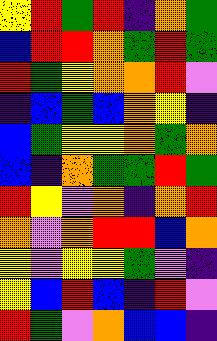[["yellow", "red", "green", "red", "indigo", "orange", "green"], ["blue", "red", "red", "orange", "green", "red", "green"], ["red", "green", "yellow", "orange", "orange", "red", "violet"], ["indigo", "blue", "green", "blue", "orange", "yellow", "indigo"], ["blue", "green", "yellow", "yellow", "orange", "green", "orange"], ["blue", "indigo", "orange", "green", "green", "red", "green"], ["red", "yellow", "violet", "orange", "indigo", "orange", "red"], ["orange", "violet", "orange", "red", "red", "blue", "orange"], ["yellow", "violet", "yellow", "yellow", "green", "violet", "indigo"], ["yellow", "blue", "red", "blue", "indigo", "red", "violet"], ["red", "green", "violet", "orange", "blue", "blue", "indigo"]]